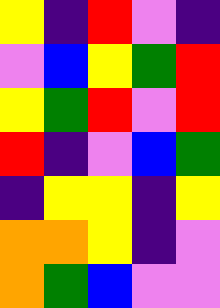[["yellow", "indigo", "red", "violet", "indigo"], ["violet", "blue", "yellow", "green", "red"], ["yellow", "green", "red", "violet", "red"], ["red", "indigo", "violet", "blue", "green"], ["indigo", "yellow", "yellow", "indigo", "yellow"], ["orange", "orange", "yellow", "indigo", "violet"], ["orange", "green", "blue", "violet", "violet"]]